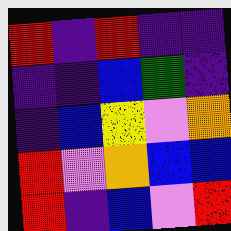[["red", "indigo", "red", "indigo", "indigo"], ["indigo", "indigo", "blue", "green", "indigo"], ["indigo", "blue", "yellow", "violet", "orange"], ["red", "violet", "orange", "blue", "blue"], ["red", "indigo", "blue", "violet", "red"]]